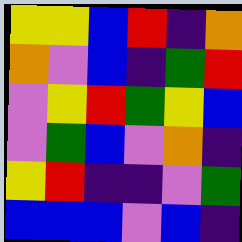[["yellow", "yellow", "blue", "red", "indigo", "orange"], ["orange", "violet", "blue", "indigo", "green", "red"], ["violet", "yellow", "red", "green", "yellow", "blue"], ["violet", "green", "blue", "violet", "orange", "indigo"], ["yellow", "red", "indigo", "indigo", "violet", "green"], ["blue", "blue", "blue", "violet", "blue", "indigo"]]